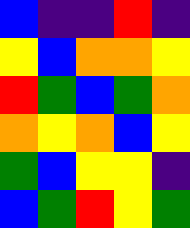[["blue", "indigo", "indigo", "red", "indigo"], ["yellow", "blue", "orange", "orange", "yellow"], ["red", "green", "blue", "green", "orange"], ["orange", "yellow", "orange", "blue", "yellow"], ["green", "blue", "yellow", "yellow", "indigo"], ["blue", "green", "red", "yellow", "green"]]